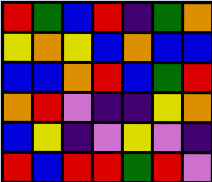[["red", "green", "blue", "red", "indigo", "green", "orange"], ["yellow", "orange", "yellow", "blue", "orange", "blue", "blue"], ["blue", "blue", "orange", "red", "blue", "green", "red"], ["orange", "red", "violet", "indigo", "indigo", "yellow", "orange"], ["blue", "yellow", "indigo", "violet", "yellow", "violet", "indigo"], ["red", "blue", "red", "red", "green", "red", "violet"]]